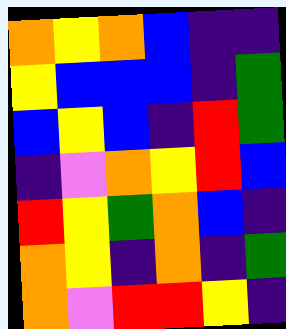[["orange", "yellow", "orange", "blue", "indigo", "indigo"], ["yellow", "blue", "blue", "blue", "indigo", "green"], ["blue", "yellow", "blue", "indigo", "red", "green"], ["indigo", "violet", "orange", "yellow", "red", "blue"], ["red", "yellow", "green", "orange", "blue", "indigo"], ["orange", "yellow", "indigo", "orange", "indigo", "green"], ["orange", "violet", "red", "red", "yellow", "indigo"]]